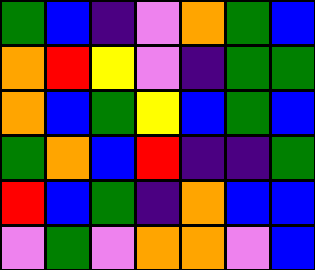[["green", "blue", "indigo", "violet", "orange", "green", "blue"], ["orange", "red", "yellow", "violet", "indigo", "green", "green"], ["orange", "blue", "green", "yellow", "blue", "green", "blue"], ["green", "orange", "blue", "red", "indigo", "indigo", "green"], ["red", "blue", "green", "indigo", "orange", "blue", "blue"], ["violet", "green", "violet", "orange", "orange", "violet", "blue"]]